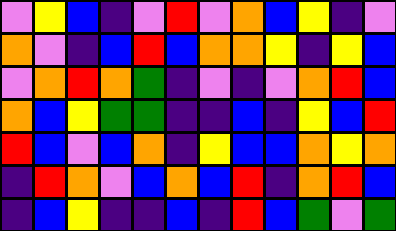[["violet", "yellow", "blue", "indigo", "violet", "red", "violet", "orange", "blue", "yellow", "indigo", "violet"], ["orange", "violet", "indigo", "blue", "red", "blue", "orange", "orange", "yellow", "indigo", "yellow", "blue"], ["violet", "orange", "red", "orange", "green", "indigo", "violet", "indigo", "violet", "orange", "red", "blue"], ["orange", "blue", "yellow", "green", "green", "indigo", "indigo", "blue", "indigo", "yellow", "blue", "red"], ["red", "blue", "violet", "blue", "orange", "indigo", "yellow", "blue", "blue", "orange", "yellow", "orange"], ["indigo", "red", "orange", "violet", "blue", "orange", "blue", "red", "indigo", "orange", "red", "blue"], ["indigo", "blue", "yellow", "indigo", "indigo", "blue", "indigo", "red", "blue", "green", "violet", "green"]]